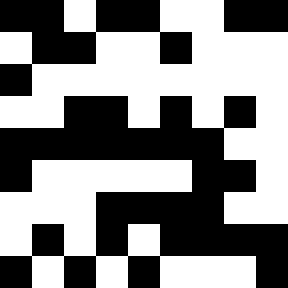[["black", "black", "white", "black", "black", "white", "white", "black", "black"], ["white", "black", "black", "white", "white", "black", "white", "white", "white"], ["black", "white", "white", "white", "white", "white", "white", "white", "white"], ["white", "white", "black", "black", "white", "black", "white", "black", "white"], ["black", "black", "black", "black", "black", "black", "black", "white", "white"], ["black", "white", "white", "white", "white", "white", "black", "black", "white"], ["white", "white", "white", "black", "black", "black", "black", "white", "white"], ["white", "black", "white", "black", "white", "black", "black", "black", "black"], ["black", "white", "black", "white", "black", "white", "white", "white", "black"]]